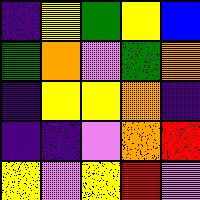[["indigo", "yellow", "green", "yellow", "blue"], ["green", "orange", "violet", "green", "orange"], ["indigo", "yellow", "yellow", "orange", "indigo"], ["indigo", "indigo", "violet", "orange", "red"], ["yellow", "violet", "yellow", "red", "violet"]]